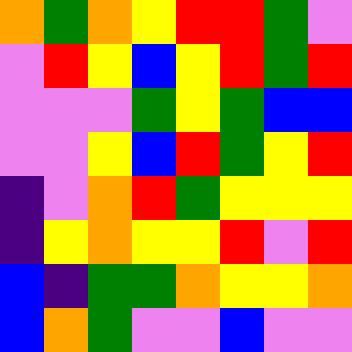[["orange", "green", "orange", "yellow", "red", "red", "green", "violet"], ["violet", "red", "yellow", "blue", "yellow", "red", "green", "red"], ["violet", "violet", "violet", "green", "yellow", "green", "blue", "blue"], ["violet", "violet", "yellow", "blue", "red", "green", "yellow", "red"], ["indigo", "violet", "orange", "red", "green", "yellow", "yellow", "yellow"], ["indigo", "yellow", "orange", "yellow", "yellow", "red", "violet", "red"], ["blue", "indigo", "green", "green", "orange", "yellow", "yellow", "orange"], ["blue", "orange", "green", "violet", "violet", "blue", "violet", "violet"]]